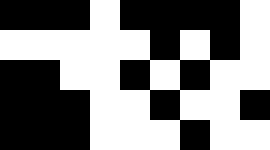[["black", "black", "black", "white", "black", "black", "black", "black", "white"], ["white", "white", "white", "white", "white", "black", "white", "black", "white"], ["black", "black", "white", "white", "black", "white", "black", "white", "white"], ["black", "black", "black", "white", "white", "black", "white", "white", "black"], ["black", "black", "black", "white", "white", "white", "black", "white", "white"]]